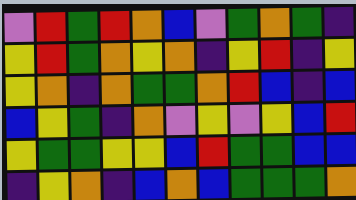[["violet", "red", "green", "red", "orange", "blue", "violet", "green", "orange", "green", "indigo"], ["yellow", "red", "green", "orange", "yellow", "orange", "indigo", "yellow", "red", "indigo", "yellow"], ["yellow", "orange", "indigo", "orange", "green", "green", "orange", "red", "blue", "indigo", "blue"], ["blue", "yellow", "green", "indigo", "orange", "violet", "yellow", "violet", "yellow", "blue", "red"], ["yellow", "green", "green", "yellow", "yellow", "blue", "red", "green", "green", "blue", "blue"], ["indigo", "yellow", "orange", "indigo", "blue", "orange", "blue", "green", "green", "green", "orange"]]